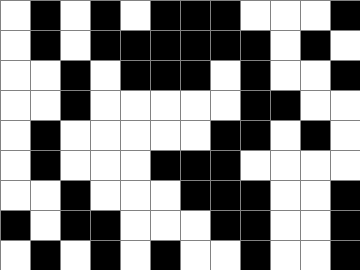[["white", "black", "white", "black", "white", "black", "black", "black", "white", "white", "white", "black"], ["white", "black", "white", "black", "black", "black", "black", "black", "black", "white", "black", "white"], ["white", "white", "black", "white", "black", "black", "black", "white", "black", "white", "white", "black"], ["white", "white", "black", "white", "white", "white", "white", "white", "black", "black", "white", "white"], ["white", "black", "white", "white", "white", "white", "white", "black", "black", "white", "black", "white"], ["white", "black", "white", "white", "white", "black", "black", "black", "white", "white", "white", "white"], ["white", "white", "black", "white", "white", "white", "black", "black", "black", "white", "white", "black"], ["black", "white", "black", "black", "white", "white", "white", "black", "black", "white", "white", "black"], ["white", "black", "white", "black", "white", "black", "white", "white", "black", "white", "white", "black"]]